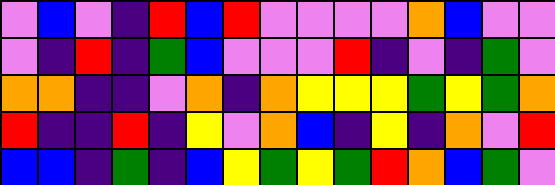[["violet", "blue", "violet", "indigo", "red", "blue", "red", "violet", "violet", "violet", "violet", "orange", "blue", "violet", "violet"], ["violet", "indigo", "red", "indigo", "green", "blue", "violet", "violet", "violet", "red", "indigo", "violet", "indigo", "green", "violet"], ["orange", "orange", "indigo", "indigo", "violet", "orange", "indigo", "orange", "yellow", "yellow", "yellow", "green", "yellow", "green", "orange"], ["red", "indigo", "indigo", "red", "indigo", "yellow", "violet", "orange", "blue", "indigo", "yellow", "indigo", "orange", "violet", "red"], ["blue", "blue", "indigo", "green", "indigo", "blue", "yellow", "green", "yellow", "green", "red", "orange", "blue", "green", "violet"]]